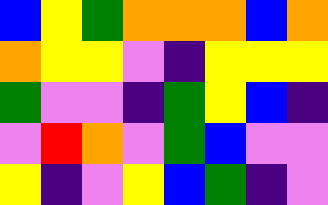[["blue", "yellow", "green", "orange", "orange", "orange", "blue", "orange"], ["orange", "yellow", "yellow", "violet", "indigo", "yellow", "yellow", "yellow"], ["green", "violet", "violet", "indigo", "green", "yellow", "blue", "indigo"], ["violet", "red", "orange", "violet", "green", "blue", "violet", "violet"], ["yellow", "indigo", "violet", "yellow", "blue", "green", "indigo", "violet"]]